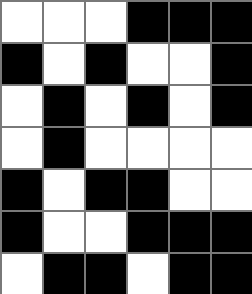[["white", "white", "white", "black", "black", "black"], ["black", "white", "black", "white", "white", "black"], ["white", "black", "white", "black", "white", "black"], ["white", "black", "white", "white", "white", "white"], ["black", "white", "black", "black", "white", "white"], ["black", "white", "white", "black", "black", "black"], ["white", "black", "black", "white", "black", "black"]]